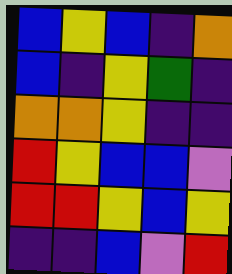[["blue", "yellow", "blue", "indigo", "orange"], ["blue", "indigo", "yellow", "green", "indigo"], ["orange", "orange", "yellow", "indigo", "indigo"], ["red", "yellow", "blue", "blue", "violet"], ["red", "red", "yellow", "blue", "yellow"], ["indigo", "indigo", "blue", "violet", "red"]]